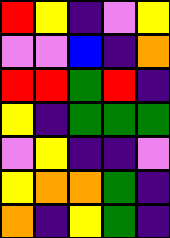[["red", "yellow", "indigo", "violet", "yellow"], ["violet", "violet", "blue", "indigo", "orange"], ["red", "red", "green", "red", "indigo"], ["yellow", "indigo", "green", "green", "green"], ["violet", "yellow", "indigo", "indigo", "violet"], ["yellow", "orange", "orange", "green", "indigo"], ["orange", "indigo", "yellow", "green", "indigo"]]